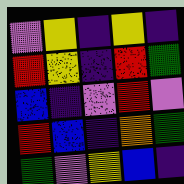[["violet", "yellow", "indigo", "yellow", "indigo"], ["red", "yellow", "indigo", "red", "green"], ["blue", "indigo", "violet", "red", "violet"], ["red", "blue", "indigo", "orange", "green"], ["green", "violet", "yellow", "blue", "indigo"]]